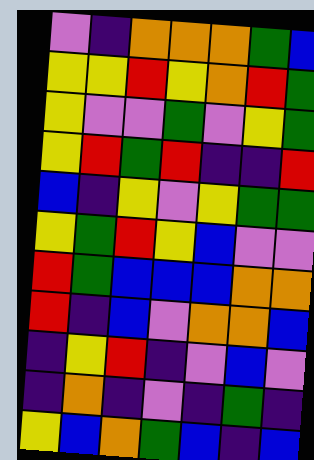[["violet", "indigo", "orange", "orange", "orange", "green", "blue"], ["yellow", "yellow", "red", "yellow", "orange", "red", "green"], ["yellow", "violet", "violet", "green", "violet", "yellow", "green"], ["yellow", "red", "green", "red", "indigo", "indigo", "red"], ["blue", "indigo", "yellow", "violet", "yellow", "green", "green"], ["yellow", "green", "red", "yellow", "blue", "violet", "violet"], ["red", "green", "blue", "blue", "blue", "orange", "orange"], ["red", "indigo", "blue", "violet", "orange", "orange", "blue"], ["indigo", "yellow", "red", "indigo", "violet", "blue", "violet"], ["indigo", "orange", "indigo", "violet", "indigo", "green", "indigo"], ["yellow", "blue", "orange", "green", "blue", "indigo", "blue"]]